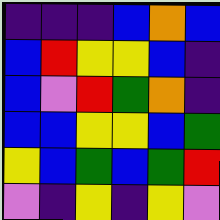[["indigo", "indigo", "indigo", "blue", "orange", "blue"], ["blue", "red", "yellow", "yellow", "blue", "indigo"], ["blue", "violet", "red", "green", "orange", "indigo"], ["blue", "blue", "yellow", "yellow", "blue", "green"], ["yellow", "blue", "green", "blue", "green", "red"], ["violet", "indigo", "yellow", "indigo", "yellow", "violet"]]